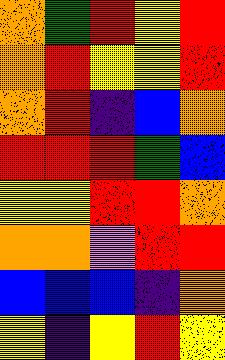[["orange", "green", "red", "yellow", "red"], ["orange", "red", "yellow", "yellow", "red"], ["orange", "red", "indigo", "blue", "orange"], ["red", "red", "red", "green", "blue"], ["yellow", "yellow", "red", "red", "orange"], ["orange", "orange", "violet", "red", "red"], ["blue", "blue", "blue", "indigo", "orange"], ["yellow", "indigo", "yellow", "red", "yellow"]]